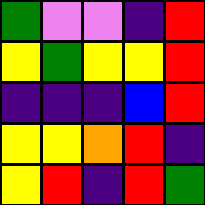[["green", "violet", "violet", "indigo", "red"], ["yellow", "green", "yellow", "yellow", "red"], ["indigo", "indigo", "indigo", "blue", "red"], ["yellow", "yellow", "orange", "red", "indigo"], ["yellow", "red", "indigo", "red", "green"]]